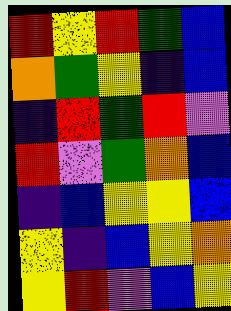[["red", "yellow", "red", "green", "blue"], ["orange", "green", "yellow", "indigo", "blue"], ["indigo", "red", "green", "red", "violet"], ["red", "violet", "green", "orange", "blue"], ["indigo", "blue", "yellow", "yellow", "blue"], ["yellow", "indigo", "blue", "yellow", "orange"], ["yellow", "red", "violet", "blue", "yellow"]]